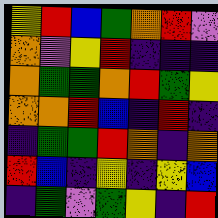[["yellow", "red", "blue", "green", "orange", "red", "violet"], ["orange", "violet", "yellow", "red", "indigo", "indigo", "indigo"], ["orange", "green", "green", "orange", "red", "green", "yellow"], ["orange", "orange", "red", "blue", "indigo", "red", "indigo"], ["indigo", "green", "green", "red", "orange", "indigo", "orange"], ["red", "blue", "indigo", "yellow", "indigo", "yellow", "blue"], ["indigo", "green", "violet", "green", "yellow", "indigo", "red"]]